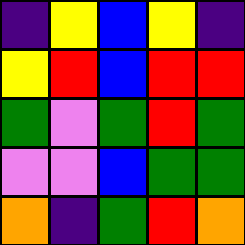[["indigo", "yellow", "blue", "yellow", "indigo"], ["yellow", "red", "blue", "red", "red"], ["green", "violet", "green", "red", "green"], ["violet", "violet", "blue", "green", "green"], ["orange", "indigo", "green", "red", "orange"]]